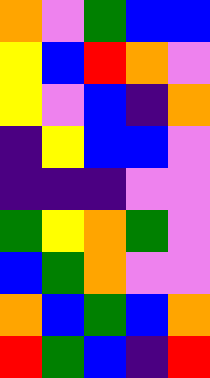[["orange", "violet", "green", "blue", "blue"], ["yellow", "blue", "red", "orange", "violet"], ["yellow", "violet", "blue", "indigo", "orange"], ["indigo", "yellow", "blue", "blue", "violet"], ["indigo", "indigo", "indigo", "violet", "violet"], ["green", "yellow", "orange", "green", "violet"], ["blue", "green", "orange", "violet", "violet"], ["orange", "blue", "green", "blue", "orange"], ["red", "green", "blue", "indigo", "red"]]